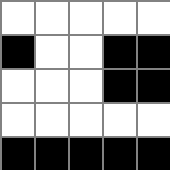[["white", "white", "white", "white", "white"], ["black", "white", "white", "black", "black"], ["white", "white", "white", "black", "black"], ["white", "white", "white", "white", "white"], ["black", "black", "black", "black", "black"]]